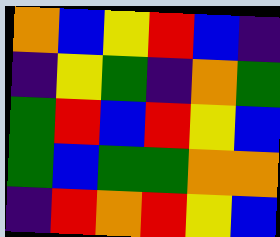[["orange", "blue", "yellow", "red", "blue", "indigo"], ["indigo", "yellow", "green", "indigo", "orange", "green"], ["green", "red", "blue", "red", "yellow", "blue"], ["green", "blue", "green", "green", "orange", "orange"], ["indigo", "red", "orange", "red", "yellow", "blue"]]